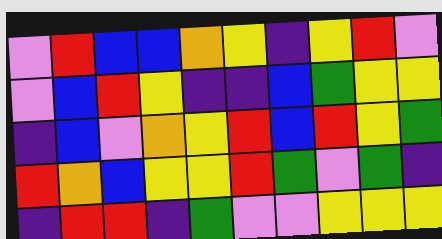[["violet", "red", "blue", "blue", "orange", "yellow", "indigo", "yellow", "red", "violet"], ["violet", "blue", "red", "yellow", "indigo", "indigo", "blue", "green", "yellow", "yellow"], ["indigo", "blue", "violet", "orange", "yellow", "red", "blue", "red", "yellow", "green"], ["red", "orange", "blue", "yellow", "yellow", "red", "green", "violet", "green", "indigo"], ["indigo", "red", "red", "indigo", "green", "violet", "violet", "yellow", "yellow", "yellow"]]